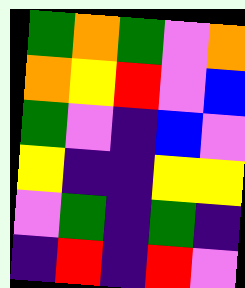[["green", "orange", "green", "violet", "orange"], ["orange", "yellow", "red", "violet", "blue"], ["green", "violet", "indigo", "blue", "violet"], ["yellow", "indigo", "indigo", "yellow", "yellow"], ["violet", "green", "indigo", "green", "indigo"], ["indigo", "red", "indigo", "red", "violet"]]